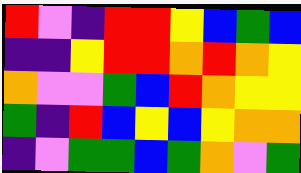[["red", "violet", "indigo", "red", "red", "yellow", "blue", "green", "blue"], ["indigo", "indigo", "yellow", "red", "red", "orange", "red", "orange", "yellow"], ["orange", "violet", "violet", "green", "blue", "red", "orange", "yellow", "yellow"], ["green", "indigo", "red", "blue", "yellow", "blue", "yellow", "orange", "orange"], ["indigo", "violet", "green", "green", "blue", "green", "orange", "violet", "green"]]